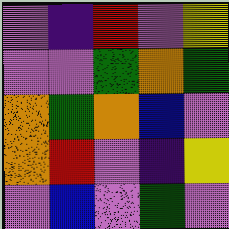[["violet", "indigo", "red", "violet", "yellow"], ["violet", "violet", "green", "orange", "green"], ["orange", "green", "orange", "blue", "violet"], ["orange", "red", "violet", "indigo", "yellow"], ["violet", "blue", "violet", "green", "violet"]]